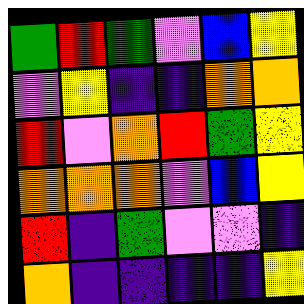[["green", "red", "green", "violet", "blue", "yellow"], ["violet", "yellow", "indigo", "indigo", "orange", "orange"], ["red", "violet", "orange", "red", "green", "yellow"], ["orange", "orange", "orange", "violet", "blue", "yellow"], ["red", "indigo", "green", "violet", "violet", "indigo"], ["orange", "indigo", "indigo", "indigo", "indigo", "yellow"]]